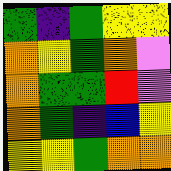[["green", "indigo", "green", "yellow", "yellow"], ["orange", "yellow", "green", "orange", "violet"], ["orange", "green", "green", "red", "violet"], ["orange", "green", "indigo", "blue", "yellow"], ["yellow", "yellow", "green", "orange", "orange"]]